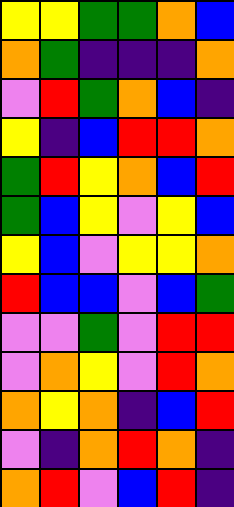[["yellow", "yellow", "green", "green", "orange", "blue"], ["orange", "green", "indigo", "indigo", "indigo", "orange"], ["violet", "red", "green", "orange", "blue", "indigo"], ["yellow", "indigo", "blue", "red", "red", "orange"], ["green", "red", "yellow", "orange", "blue", "red"], ["green", "blue", "yellow", "violet", "yellow", "blue"], ["yellow", "blue", "violet", "yellow", "yellow", "orange"], ["red", "blue", "blue", "violet", "blue", "green"], ["violet", "violet", "green", "violet", "red", "red"], ["violet", "orange", "yellow", "violet", "red", "orange"], ["orange", "yellow", "orange", "indigo", "blue", "red"], ["violet", "indigo", "orange", "red", "orange", "indigo"], ["orange", "red", "violet", "blue", "red", "indigo"]]